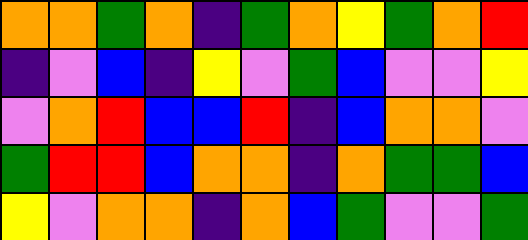[["orange", "orange", "green", "orange", "indigo", "green", "orange", "yellow", "green", "orange", "red"], ["indigo", "violet", "blue", "indigo", "yellow", "violet", "green", "blue", "violet", "violet", "yellow"], ["violet", "orange", "red", "blue", "blue", "red", "indigo", "blue", "orange", "orange", "violet"], ["green", "red", "red", "blue", "orange", "orange", "indigo", "orange", "green", "green", "blue"], ["yellow", "violet", "orange", "orange", "indigo", "orange", "blue", "green", "violet", "violet", "green"]]